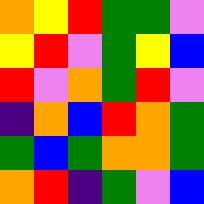[["orange", "yellow", "red", "green", "green", "violet"], ["yellow", "red", "violet", "green", "yellow", "blue"], ["red", "violet", "orange", "green", "red", "violet"], ["indigo", "orange", "blue", "red", "orange", "green"], ["green", "blue", "green", "orange", "orange", "green"], ["orange", "red", "indigo", "green", "violet", "blue"]]